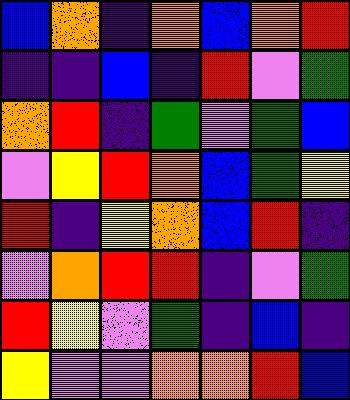[["blue", "orange", "indigo", "orange", "blue", "orange", "red"], ["indigo", "indigo", "blue", "indigo", "red", "violet", "green"], ["orange", "red", "indigo", "green", "violet", "green", "blue"], ["violet", "yellow", "red", "orange", "blue", "green", "yellow"], ["red", "indigo", "yellow", "orange", "blue", "red", "indigo"], ["violet", "orange", "red", "red", "indigo", "violet", "green"], ["red", "yellow", "violet", "green", "indigo", "blue", "indigo"], ["yellow", "violet", "violet", "orange", "orange", "red", "blue"]]